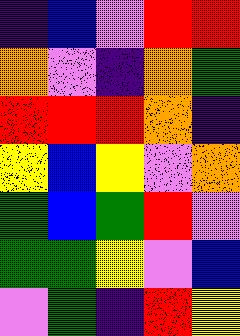[["indigo", "blue", "violet", "red", "red"], ["orange", "violet", "indigo", "orange", "green"], ["red", "red", "red", "orange", "indigo"], ["yellow", "blue", "yellow", "violet", "orange"], ["green", "blue", "green", "red", "violet"], ["green", "green", "yellow", "violet", "blue"], ["violet", "green", "indigo", "red", "yellow"]]